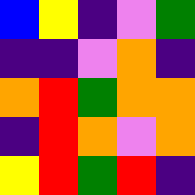[["blue", "yellow", "indigo", "violet", "green"], ["indigo", "indigo", "violet", "orange", "indigo"], ["orange", "red", "green", "orange", "orange"], ["indigo", "red", "orange", "violet", "orange"], ["yellow", "red", "green", "red", "indigo"]]